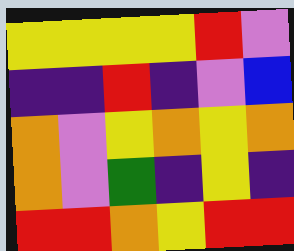[["yellow", "yellow", "yellow", "yellow", "red", "violet"], ["indigo", "indigo", "red", "indigo", "violet", "blue"], ["orange", "violet", "yellow", "orange", "yellow", "orange"], ["orange", "violet", "green", "indigo", "yellow", "indigo"], ["red", "red", "orange", "yellow", "red", "red"]]